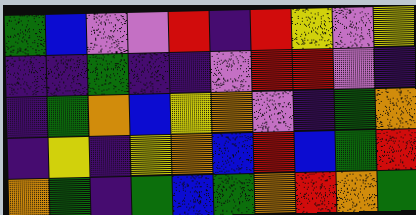[["green", "blue", "violet", "violet", "red", "indigo", "red", "yellow", "violet", "yellow"], ["indigo", "indigo", "green", "indigo", "indigo", "violet", "red", "red", "violet", "indigo"], ["indigo", "green", "orange", "blue", "yellow", "orange", "violet", "indigo", "green", "orange"], ["indigo", "yellow", "indigo", "yellow", "orange", "blue", "red", "blue", "green", "red"], ["orange", "green", "indigo", "green", "blue", "green", "orange", "red", "orange", "green"]]